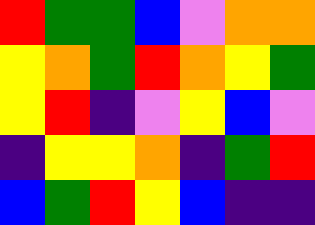[["red", "green", "green", "blue", "violet", "orange", "orange"], ["yellow", "orange", "green", "red", "orange", "yellow", "green"], ["yellow", "red", "indigo", "violet", "yellow", "blue", "violet"], ["indigo", "yellow", "yellow", "orange", "indigo", "green", "red"], ["blue", "green", "red", "yellow", "blue", "indigo", "indigo"]]